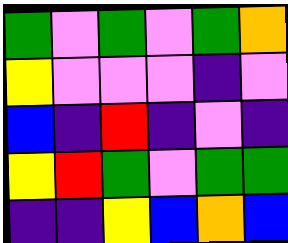[["green", "violet", "green", "violet", "green", "orange"], ["yellow", "violet", "violet", "violet", "indigo", "violet"], ["blue", "indigo", "red", "indigo", "violet", "indigo"], ["yellow", "red", "green", "violet", "green", "green"], ["indigo", "indigo", "yellow", "blue", "orange", "blue"]]